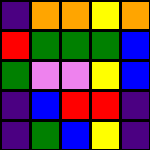[["indigo", "orange", "orange", "yellow", "orange"], ["red", "green", "green", "green", "blue"], ["green", "violet", "violet", "yellow", "blue"], ["indigo", "blue", "red", "red", "indigo"], ["indigo", "green", "blue", "yellow", "indigo"]]